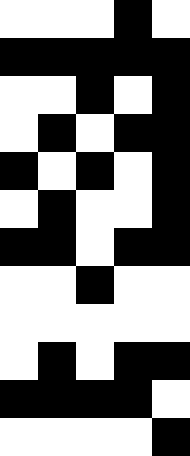[["white", "white", "white", "black", "white"], ["black", "black", "black", "black", "black"], ["white", "white", "black", "white", "black"], ["white", "black", "white", "black", "black"], ["black", "white", "black", "white", "black"], ["white", "black", "white", "white", "black"], ["black", "black", "white", "black", "black"], ["white", "white", "black", "white", "white"], ["white", "white", "white", "white", "white"], ["white", "black", "white", "black", "black"], ["black", "black", "black", "black", "white"], ["white", "white", "white", "white", "black"]]